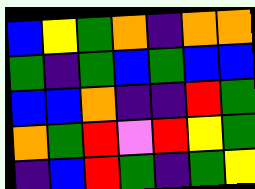[["blue", "yellow", "green", "orange", "indigo", "orange", "orange"], ["green", "indigo", "green", "blue", "green", "blue", "blue"], ["blue", "blue", "orange", "indigo", "indigo", "red", "green"], ["orange", "green", "red", "violet", "red", "yellow", "green"], ["indigo", "blue", "red", "green", "indigo", "green", "yellow"]]